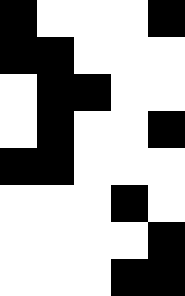[["black", "white", "white", "white", "black"], ["black", "black", "white", "white", "white"], ["white", "black", "black", "white", "white"], ["white", "black", "white", "white", "black"], ["black", "black", "white", "white", "white"], ["white", "white", "white", "black", "white"], ["white", "white", "white", "white", "black"], ["white", "white", "white", "black", "black"]]